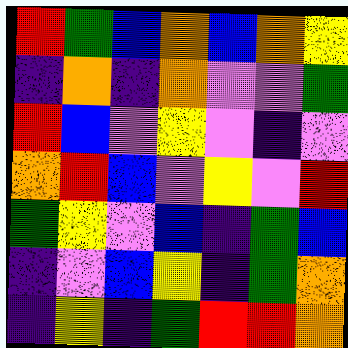[["red", "green", "blue", "orange", "blue", "orange", "yellow"], ["indigo", "orange", "indigo", "orange", "violet", "violet", "green"], ["red", "blue", "violet", "yellow", "violet", "indigo", "violet"], ["orange", "red", "blue", "violet", "yellow", "violet", "red"], ["green", "yellow", "violet", "blue", "indigo", "green", "blue"], ["indigo", "violet", "blue", "yellow", "indigo", "green", "orange"], ["indigo", "yellow", "indigo", "green", "red", "red", "orange"]]